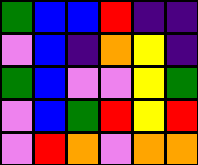[["green", "blue", "blue", "red", "indigo", "indigo"], ["violet", "blue", "indigo", "orange", "yellow", "indigo"], ["green", "blue", "violet", "violet", "yellow", "green"], ["violet", "blue", "green", "red", "yellow", "red"], ["violet", "red", "orange", "violet", "orange", "orange"]]